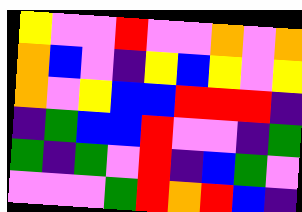[["yellow", "violet", "violet", "red", "violet", "violet", "orange", "violet", "orange"], ["orange", "blue", "violet", "indigo", "yellow", "blue", "yellow", "violet", "yellow"], ["orange", "violet", "yellow", "blue", "blue", "red", "red", "red", "indigo"], ["indigo", "green", "blue", "blue", "red", "violet", "violet", "indigo", "green"], ["green", "indigo", "green", "violet", "red", "indigo", "blue", "green", "violet"], ["violet", "violet", "violet", "green", "red", "orange", "red", "blue", "indigo"]]